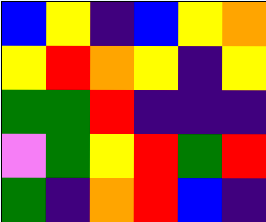[["blue", "yellow", "indigo", "blue", "yellow", "orange"], ["yellow", "red", "orange", "yellow", "indigo", "yellow"], ["green", "green", "red", "indigo", "indigo", "indigo"], ["violet", "green", "yellow", "red", "green", "red"], ["green", "indigo", "orange", "red", "blue", "indigo"]]